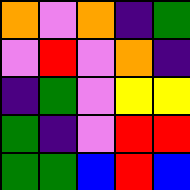[["orange", "violet", "orange", "indigo", "green"], ["violet", "red", "violet", "orange", "indigo"], ["indigo", "green", "violet", "yellow", "yellow"], ["green", "indigo", "violet", "red", "red"], ["green", "green", "blue", "red", "blue"]]